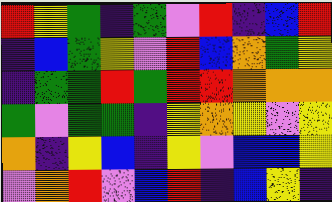[["red", "yellow", "green", "indigo", "green", "violet", "red", "indigo", "blue", "red"], ["indigo", "blue", "green", "yellow", "violet", "red", "blue", "orange", "green", "yellow"], ["indigo", "green", "green", "red", "green", "red", "red", "orange", "orange", "orange"], ["green", "violet", "green", "green", "indigo", "yellow", "orange", "yellow", "violet", "yellow"], ["orange", "indigo", "yellow", "blue", "indigo", "yellow", "violet", "blue", "blue", "yellow"], ["violet", "orange", "red", "violet", "blue", "red", "indigo", "blue", "yellow", "indigo"]]